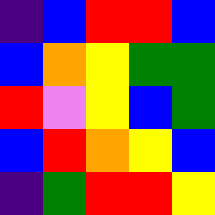[["indigo", "blue", "red", "red", "blue"], ["blue", "orange", "yellow", "green", "green"], ["red", "violet", "yellow", "blue", "green"], ["blue", "red", "orange", "yellow", "blue"], ["indigo", "green", "red", "red", "yellow"]]